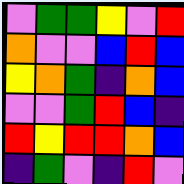[["violet", "green", "green", "yellow", "violet", "red"], ["orange", "violet", "violet", "blue", "red", "blue"], ["yellow", "orange", "green", "indigo", "orange", "blue"], ["violet", "violet", "green", "red", "blue", "indigo"], ["red", "yellow", "red", "red", "orange", "blue"], ["indigo", "green", "violet", "indigo", "red", "violet"]]